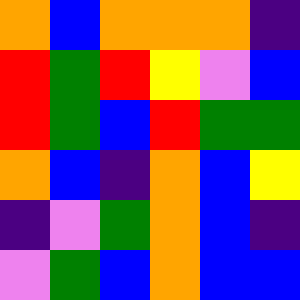[["orange", "blue", "orange", "orange", "orange", "indigo"], ["red", "green", "red", "yellow", "violet", "blue"], ["red", "green", "blue", "red", "green", "green"], ["orange", "blue", "indigo", "orange", "blue", "yellow"], ["indigo", "violet", "green", "orange", "blue", "indigo"], ["violet", "green", "blue", "orange", "blue", "blue"]]